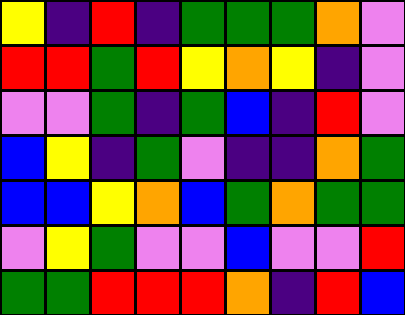[["yellow", "indigo", "red", "indigo", "green", "green", "green", "orange", "violet"], ["red", "red", "green", "red", "yellow", "orange", "yellow", "indigo", "violet"], ["violet", "violet", "green", "indigo", "green", "blue", "indigo", "red", "violet"], ["blue", "yellow", "indigo", "green", "violet", "indigo", "indigo", "orange", "green"], ["blue", "blue", "yellow", "orange", "blue", "green", "orange", "green", "green"], ["violet", "yellow", "green", "violet", "violet", "blue", "violet", "violet", "red"], ["green", "green", "red", "red", "red", "orange", "indigo", "red", "blue"]]